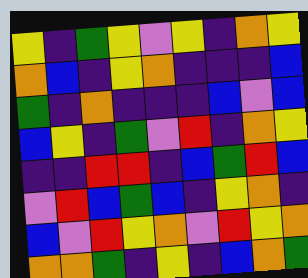[["yellow", "indigo", "green", "yellow", "violet", "yellow", "indigo", "orange", "yellow"], ["orange", "blue", "indigo", "yellow", "orange", "indigo", "indigo", "indigo", "blue"], ["green", "indigo", "orange", "indigo", "indigo", "indigo", "blue", "violet", "blue"], ["blue", "yellow", "indigo", "green", "violet", "red", "indigo", "orange", "yellow"], ["indigo", "indigo", "red", "red", "indigo", "blue", "green", "red", "blue"], ["violet", "red", "blue", "green", "blue", "indigo", "yellow", "orange", "indigo"], ["blue", "violet", "red", "yellow", "orange", "violet", "red", "yellow", "orange"], ["orange", "orange", "green", "indigo", "yellow", "indigo", "blue", "orange", "green"]]